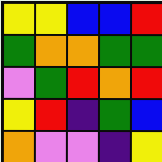[["yellow", "yellow", "blue", "blue", "red"], ["green", "orange", "orange", "green", "green"], ["violet", "green", "red", "orange", "red"], ["yellow", "red", "indigo", "green", "blue"], ["orange", "violet", "violet", "indigo", "yellow"]]